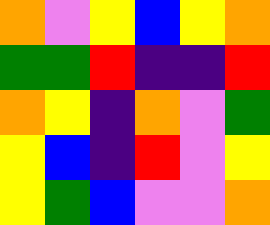[["orange", "violet", "yellow", "blue", "yellow", "orange"], ["green", "green", "red", "indigo", "indigo", "red"], ["orange", "yellow", "indigo", "orange", "violet", "green"], ["yellow", "blue", "indigo", "red", "violet", "yellow"], ["yellow", "green", "blue", "violet", "violet", "orange"]]